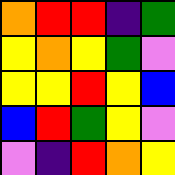[["orange", "red", "red", "indigo", "green"], ["yellow", "orange", "yellow", "green", "violet"], ["yellow", "yellow", "red", "yellow", "blue"], ["blue", "red", "green", "yellow", "violet"], ["violet", "indigo", "red", "orange", "yellow"]]